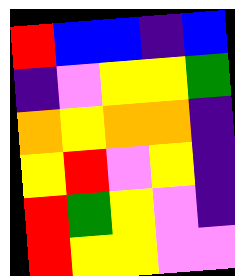[["red", "blue", "blue", "indigo", "blue"], ["indigo", "violet", "yellow", "yellow", "green"], ["orange", "yellow", "orange", "orange", "indigo"], ["yellow", "red", "violet", "yellow", "indigo"], ["red", "green", "yellow", "violet", "indigo"], ["red", "yellow", "yellow", "violet", "violet"]]